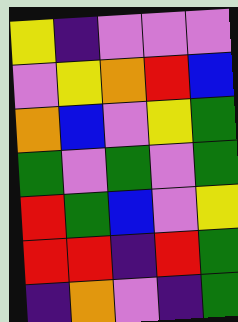[["yellow", "indigo", "violet", "violet", "violet"], ["violet", "yellow", "orange", "red", "blue"], ["orange", "blue", "violet", "yellow", "green"], ["green", "violet", "green", "violet", "green"], ["red", "green", "blue", "violet", "yellow"], ["red", "red", "indigo", "red", "green"], ["indigo", "orange", "violet", "indigo", "green"]]